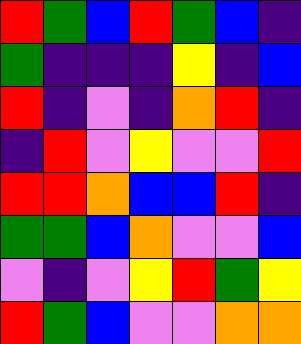[["red", "green", "blue", "red", "green", "blue", "indigo"], ["green", "indigo", "indigo", "indigo", "yellow", "indigo", "blue"], ["red", "indigo", "violet", "indigo", "orange", "red", "indigo"], ["indigo", "red", "violet", "yellow", "violet", "violet", "red"], ["red", "red", "orange", "blue", "blue", "red", "indigo"], ["green", "green", "blue", "orange", "violet", "violet", "blue"], ["violet", "indigo", "violet", "yellow", "red", "green", "yellow"], ["red", "green", "blue", "violet", "violet", "orange", "orange"]]